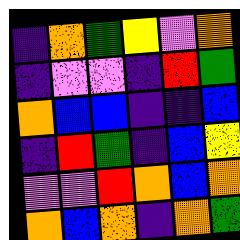[["indigo", "orange", "green", "yellow", "violet", "orange"], ["indigo", "violet", "violet", "indigo", "red", "green"], ["orange", "blue", "blue", "indigo", "indigo", "blue"], ["indigo", "red", "green", "indigo", "blue", "yellow"], ["violet", "violet", "red", "orange", "blue", "orange"], ["orange", "blue", "orange", "indigo", "orange", "green"]]